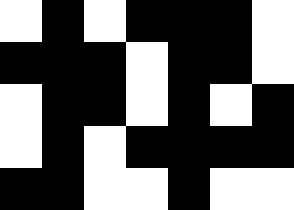[["white", "black", "white", "black", "black", "black", "white"], ["black", "black", "black", "white", "black", "black", "white"], ["white", "black", "black", "white", "black", "white", "black"], ["white", "black", "white", "black", "black", "black", "black"], ["black", "black", "white", "white", "black", "white", "white"]]